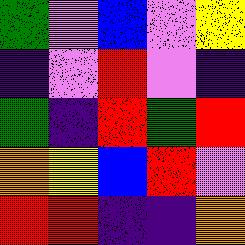[["green", "violet", "blue", "violet", "yellow"], ["indigo", "violet", "red", "violet", "indigo"], ["green", "indigo", "red", "green", "red"], ["orange", "yellow", "blue", "red", "violet"], ["red", "red", "indigo", "indigo", "orange"]]